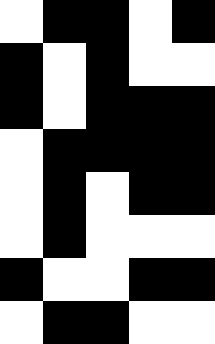[["white", "black", "black", "white", "black"], ["black", "white", "black", "white", "white"], ["black", "white", "black", "black", "black"], ["white", "black", "black", "black", "black"], ["white", "black", "white", "black", "black"], ["white", "black", "white", "white", "white"], ["black", "white", "white", "black", "black"], ["white", "black", "black", "white", "white"]]